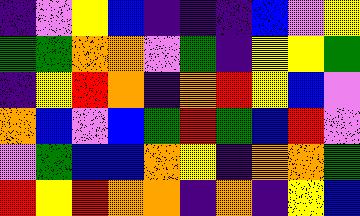[["indigo", "violet", "yellow", "blue", "indigo", "indigo", "indigo", "blue", "violet", "yellow"], ["green", "green", "orange", "orange", "violet", "green", "indigo", "yellow", "yellow", "green"], ["indigo", "yellow", "red", "orange", "indigo", "orange", "red", "yellow", "blue", "violet"], ["orange", "blue", "violet", "blue", "green", "red", "green", "blue", "red", "violet"], ["violet", "green", "blue", "blue", "orange", "yellow", "indigo", "orange", "orange", "green"], ["red", "yellow", "red", "orange", "orange", "indigo", "orange", "indigo", "yellow", "blue"]]